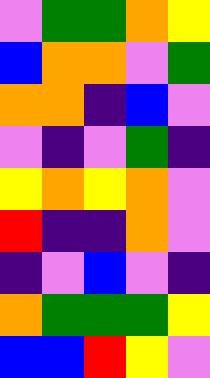[["violet", "green", "green", "orange", "yellow"], ["blue", "orange", "orange", "violet", "green"], ["orange", "orange", "indigo", "blue", "violet"], ["violet", "indigo", "violet", "green", "indigo"], ["yellow", "orange", "yellow", "orange", "violet"], ["red", "indigo", "indigo", "orange", "violet"], ["indigo", "violet", "blue", "violet", "indigo"], ["orange", "green", "green", "green", "yellow"], ["blue", "blue", "red", "yellow", "violet"]]